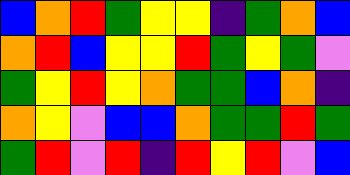[["blue", "orange", "red", "green", "yellow", "yellow", "indigo", "green", "orange", "blue"], ["orange", "red", "blue", "yellow", "yellow", "red", "green", "yellow", "green", "violet"], ["green", "yellow", "red", "yellow", "orange", "green", "green", "blue", "orange", "indigo"], ["orange", "yellow", "violet", "blue", "blue", "orange", "green", "green", "red", "green"], ["green", "red", "violet", "red", "indigo", "red", "yellow", "red", "violet", "blue"]]